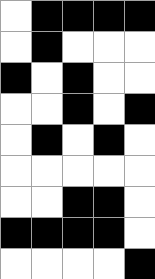[["white", "black", "black", "black", "black"], ["white", "black", "white", "white", "white"], ["black", "white", "black", "white", "white"], ["white", "white", "black", "white", "black"], ["white", "black", "white", "black", "white"], ["white", "white", "white", "white", "white"], ["white", "white", "black", "black", "white"], ["black", "black", "black", "black", "white"], ["white", "white", "white", "white", "black"]]